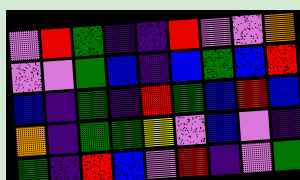[["violet", "red", "green", "indigo", "indigo", "red", "violet", "violet", "orange"], ["violet", "violet", "green", "blue", "indigo", "blue", "green", "blue", "red"], ["blue", "indigo", "green", "indigo", "red", "green", "blue", "red", "blue"], ["orange", "indigo", "green", "green", "yellow", "violet", "blue", "violet", "indigo"], ["green", "indigo", "red", "blue", "violet", "red", "indigo", "violet", "green"]]